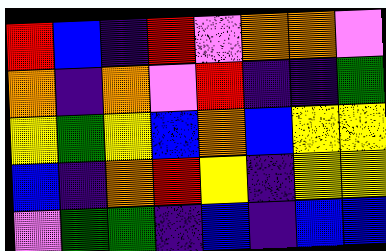[["red", "blue", "indigo", "red", "violet", "orange", "orange", "violet"], ["orange", "indigo", "orange", "violet", "red", "indigo", "indigo", "green"], ["yellow", "green", "yellow", "blue", "orange", "blue", "yellow", "yellow"], ["blue", "indigo", "orange", "red", "yellow", "indigo", "yellow", "yellow"], ["violet", "green", "green", "indigo", "blue", "indigo", "blue", "blue"]]